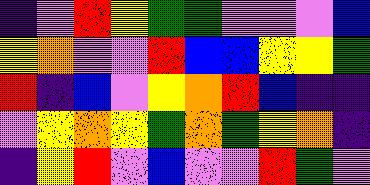[["indigo", "violet", "red", "yellow", "green", "green", "violet", "violet", "violet", "blue"], ["yellow", "orange", "violet", "violet", "red", "blue", "blue", "yellow", "yellow", "green"], ["red", "indigo", "blue", "violet", "yellow", "orange", "red", "blue", "indigo", "indigo"], ["violet", "yellow", "orange", "yellow", "green", "orange", "green", "yellow", "orange", "indigo"], ["indigo", "yellow", "red", "violet", "blue", "violet", "violet", "red", "green", "violet"]]